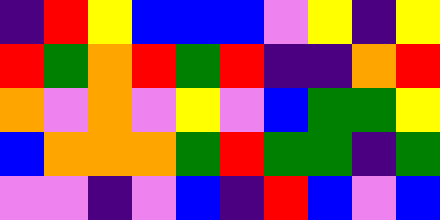[["indigo", "red", "yellow", "blue", "blue", "blue", "violet", "yellow", "indigo", "yellow"], ["red", "green", "orange", "red", "green", "red", "indigo", "indigo", "orange", "red"], ["orange", "violet", "orange", "violet", "yellow", "violet", "blue", "green", "green", "yellow"], ["blue", "orange", "orange", "orange", "green", "red", "green", "green", "indigo", "green"], ["violet", "violet", "indigo", "violet", "blue", "indigo", "red", "blue", "violet", "blue"]]